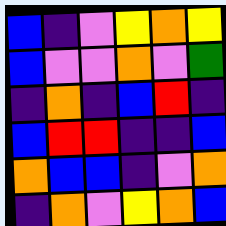[["blue", "indigo", "violet", "yellow", "orange", "yellow"], ["blue", "violet", "violet", "orange", "violet", "green"], ["indigo", "orange", "indigo", "blue", "red", "indigo"], ["blue", "red", "red", "indigo", "indigo", "blue"], ["orange", "blue", "blue", "indigo", "violet", "orange"], ["indigo", "orange", "violet", "yellow", "orange", "blue"]]